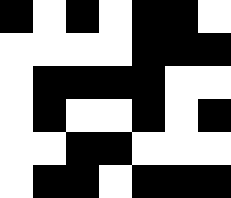[["black", "white", "black", "white", "black", "black", "white"], ["white", "white", "white", "white", "black", "black", "black"], ["white", "black", "black", "black", "black", "white", "white"], ["white", "black", "white", "white", "black", "white", "black"], ["white", "white", "black", "black", "white", "white", "white"], ["white", "black", "black", "white", "black", "black", "black"]]